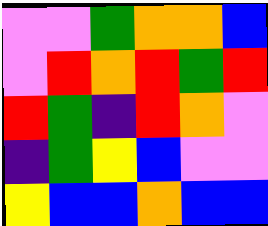[["violet", "violet", "green", "orange", "orange", "blue"], ["violet", "red", "orange", "red", "green", "red"], ["red", "green", "indigo", "red", "orange", "violet"], ["indigo", "green", "yellow", "blue", "violet", "violet"], ["yellow", "blue", "blue", "orange", "blue", "blue"]]